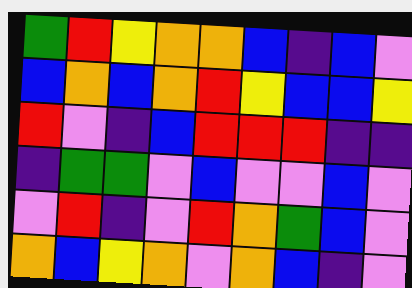[["green", "red", "yellow", "orange", "orange", "blue", "indigo", "blue", "violet"], ["blue", "orange", "blue", "orange", "red", "yellow", "blue", "blue", "yellow"], ["red", "violet", "indigo", "blue", "red", "red", "red", "indigo", "indigo"], ["indigo", "green", "green", "violet", "blue", "violet", "violet", "blue", "violet"], ["violet", "red", "indigo", "violet", "red", "orange", "green", "blue", "violet"], ["orange", "blue", "yellow", "orange", "violet", "orange", "blue", "indigo", "violet"]]